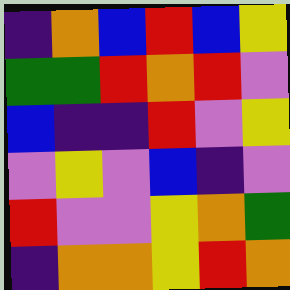[["indigo", "orange", "blue", "red", "blue", "yellow"], ["green", "green", "red", "orange", "red", "violet"], ["blue", "indigo", "indigo", "red", "violet", "yellow"], ["violet", "yellow", "violet", "blue", "indigo", "violet"], ["red", "violet", "violet", "yellow", "orange", "green"], ["indigo", "orange", "orange", "yellow", "red", "orange"]]